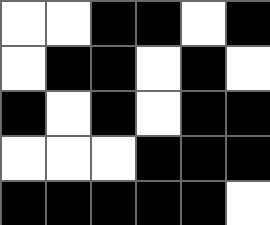[["white", "white", "black", "black", "white", "black"], ["white", "black", "black", "white", "black", "white"], ["black", "white", "black", "white", "black", "black"], ["white", "white", "white", "black", "black", "black"], ["black", "black", "black", "black", "black", "white"]]